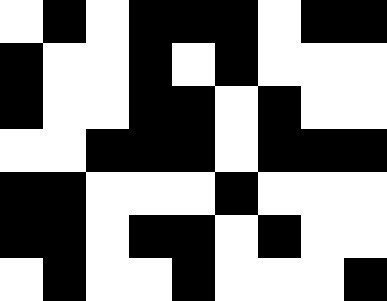[["white", "black", "white", "black", "black", "black", "white", "black", "black"], ["black", "white", "white", "black", "white", "black", "white", "white", "white"], ["black", "white", "white", "black", "black", "white", "black", "white", "white"], ["white", "white", "black", "black", "black", "white", "black", "black", "black"], ["black", "black", "white", "white", "white", "black", "white", "white", "white"], ["black", "black", "white", "black", "black", "white", "black", "white", "white"], ["white", "black", "white", "white", "black", "white", "white", "white", "black"]]